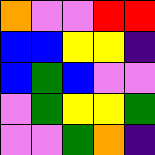[["orange", "violet", "violet", "red", "red"], ["blue", "blue", "yellow", "yellow", "indigo"], ["blue", "green", "blue", "violet", "violet"], ["violet", "green", "yellow", "yellow", "green"], ["violet", "violet", "green", "orange", "indigo"]]